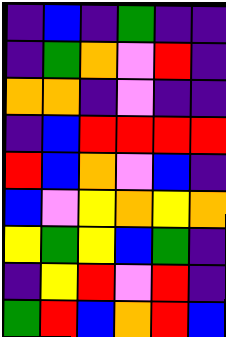[["indigo", "blue", "indigo", "green", "indigo", "indigo"], ["indigo", "green", "orange", "violet", "red", "indigo"], ["orange", "orange", "indigo", "violet", "indigo", "indigo"], ["indigo", "blue", "red", "red", "red", "red"], ["red", "blue", "orange", "violet", "blue", "indigo"], ["blue", "violet", "yellow", "orange", "yellow", "orange"], ["yellow", "green", "yellow", "blue", "green", "indigo"], ["indigo", "yellow", "red", "violet", "red", "indigo"], ["green", "red", "blue", "orange", "red", "blue"]]